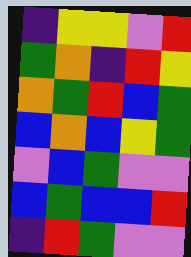[["indigo", "yellow", "yellow", "violet", "red"], ["green", "orange", "indigo", "red", "yellow"], ["orange", "green", "red", "blue", "green"], ["blue", "orange", "blue", "yellow", "green"], ["violet", "blue", "green", "violet", "violet"], ["blue", "green", "blue", "blue", "red"], ["indigo", "red", "green", "violet", "violet"]]